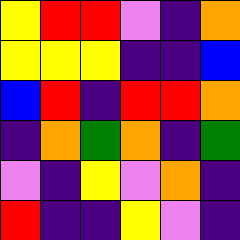[["yellow", "red", "red", "violet", "indigo", "orange"], ["yellow", "yellow", "yellow", "indigo", "indigo", "blue"], ["blue", "red", "indigo", "red", "red", "orange"], ["indigo", "orange", "green", "orange", "indigo", "green"], ["violet", "indigo", "yellow", "violet", "orange", "indigo"], ["red", "indigo", "indigo", "yellow", "violet", "indigo"]]